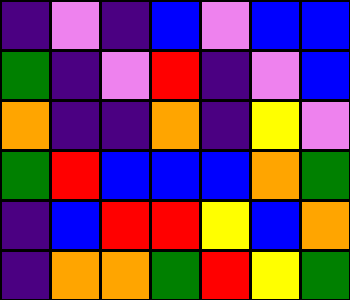[["indigo", "violet", "indigo", "blue", "violet", "blue", "blue"], ["green", "indigo", "violet", "red", "indigo", "violet", "blue"], ["orange", "indigo", "indigo", "orange", "indigo", "yellow", "violet"], ["green", "red", "blue", "blue", "blue", "orange", "green"], ["indigo", "blue", "red", "red", "yellow", "blue", "orange"], ["indigo", "orange", "orange", "green", "red", "yellow", "green"]]